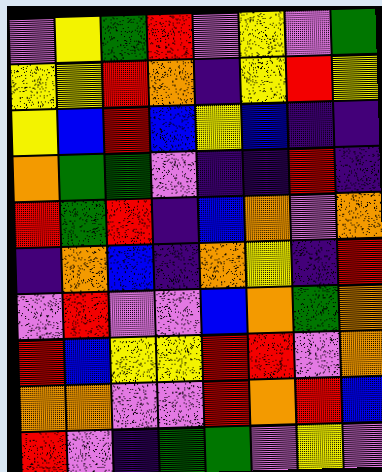[["violet", "yellow", "green", "red", "violet", "yellow", "violet", "green"], ["yellow", "yellow", "red", "orange", "indigo", "yellow", "red", "yellow"], ["yellow", "blue", "red", "blue", "yellow", "blue", "indigo", "indigo"], ["orange", "green", "green", "violet", "indigo", "indigo", "red", "indigo"], ["red", "green", "red", "indigo", "blue", "orange", "violet", "orange"], ["indigo", "orange", "blue", "indigo", "orange", "yellow", "indigo", "red"], ["violet", "red", "violet", "violet", "blue", "orange", "green", "orange"], ["red", "blue", "yellow", "yellow", "red", "red", "violet", "orange"], ["orange", "orange", "violet", "violet", "red", "orange", "red", "blue"], ["red", "violet", "indigo", "green", "green", "violet", "yellow", "violet"]]